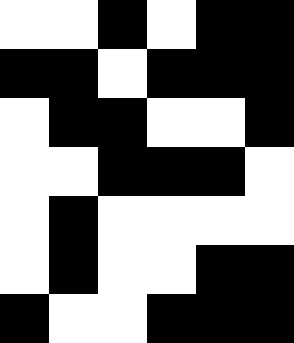[["white", "white", "black", "white", "black", "black"], ["black", "black", "white", "black", "black", "black"], ["white", "black", "black", "white", "white", "black"], ["white", "white", "black", "black", "black", "white"], ["white", "black", "white", "white", "white", "white"], ["white", "black", "white", "white", "black", "black"], ["black", "white", "white", "black", "black", "black"]]